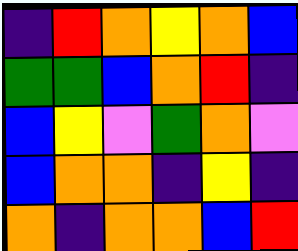[["indigo", "red", "orange", "yellow", "orange", "blue"], ["green", "green", "blue", "orange", "red", "indigo"], ["blue", "yellow", "violet", "green", "orange", "violet"], ["blue", "orange", "orange", "indigo", "yellow", "indigo"], ["orange", "indigo", "orange", "orange", "blue", "red"]]